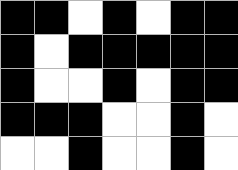[["black", "black", "white", "black", "white", "black", "black"], ["black", "white", "black", "black", "black", "black", "black"], ["black", "white", "white", "black", "white", "black", "black"], ["black", "black", "black", "white", "white", "black", "white"], ["white", "white", "black", "white", "white", "black", "white"]]